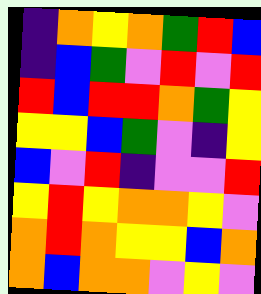[["indigo", "orange", "yellow", "orange", "green", "red", "blue"], ["indigo", "blue", "green", "violet", "red", "violet", "red"], ["red", "blue", "red", "red", "orange", "green", "yellow"], ["yellow", "yellow", "blue", "green", "violet", "indigo", "yellow"], ["blue", "violet", "red", "indigo", "violet", "violet", "red"], ["yellow", "red", "yellow", "orange", "orange", "yellow", "violet"], ["orange", "red", "orange", "yellow", "yellow", "blue", "orange"], ["orange", "blue", "orange", "orange", "violet", "yellow", "violet"]]